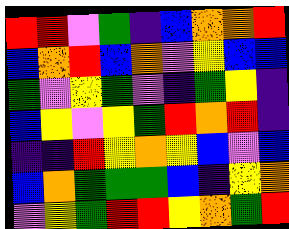[["red", "red", "violet", "green", "indigo", "blue", "orange", "orange", "red"], ["blue", "orange", "red", "blue", "orange", "violet", "yellow", "blue", "blue"], ["green", "violet", "yellow", "green", "violet", "indigo", "green", "yellow", "indigo"], ["blue", "yellow", "violet", "yellow", "green", "red", "orange", "red", "indigo"], ["indigo", "indigo", "red", "yellow", "orange", "yellow", "blue", "violet", "blue"], ["blue", "orange", "green", "green", "green", "blue", "indigo", "yellow", "orange"], ["violet", "yellow", "green", "red", "red", "yellow", "orange", "green", "red"]]